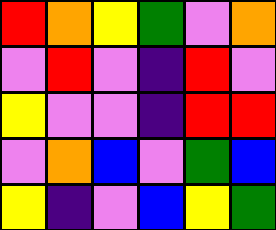[["red", "orange", "yellow", "green", "violet", "orange"], ["violet", "red", "violet", "indigo", "red", "violet"], ["yellow", "violet", "violet", "indigo", "red", "red"], ["violet", "orange", "blue", "violet", "green", "blue"], ["yellow", "indigo", "violet", "blue", "yellow", "green"]]